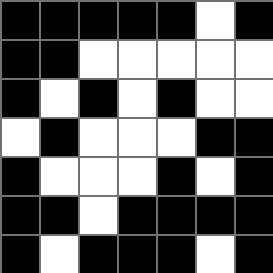[["black", "black", "black", "black", "black", "white", "black"], ["black", "black", "white", "white", "white", "white", "white"], ["black", "white", "black", "white", "black", "white", "white"], ["white", "black", "white", "white", "white", "black", "black"], ["black", "white", "white", "white", "black", "white", "black"], ["black", "black", "white", "black", "black", "black", "black"], ["black", "white", "black", "black", "black", "white", "black"]]